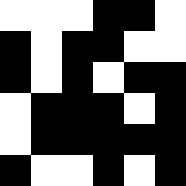[["white", "white", "white", "black", "black", "white"], ["black", "white", "black", "black", "white", "white"], ["black", "white", "black", "white", "black", "black"], ["white", "black", "black", "black", "white", "black"], ["white", "black", "black", "black", "black", "black"], ["black", "white", "white", "black", "white", "black"]]